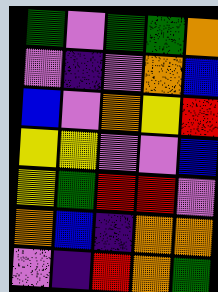[["green", "violet", "green", "green", "orange"], ["violet", "indigo", "violet", "orange", "blue"], ["blue", "violet", "orange", "yellow", "red"], ["yellow", "yellow", "violet", "violet", "blue"], ["yellow", "green", "red", "red", "violet"], ["orange", "blue", "indigo", "orange", "orange"], ["violet", "indigo", "red", "orange", "green"]]